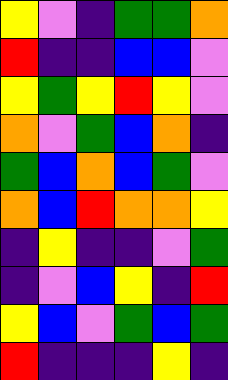[["yellow", "violet", "indigo", "green", "green", "orange"], ["red", "indigo", "indigo", "blue", "blue", "violet"], ["yellow", "green", "yellow", "red", "yellow", "violet"], ["orange", "violet", "green", "blue", "orange", "indigo"], ["green", "blue", "orange", "blue", "green", "violet"], ["orange", "blue", "red", "orange", "orange", "yellow"], ["indigo", "yellow", "indigo", "indigo", "violet", "green"], ["indigo", "violet", "blue", "yellow", "indigo", "red"], ["yellow", "blue", "violet", "green", "blue", "green"], ["red", "indigo", "indigo", "indigo", "yellow", "indigo"]]